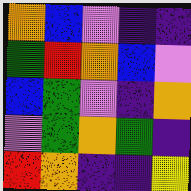[["orange", "blue", "violet", "indigo", "indigo"], ["green", "red", "orange", "blue", "violet"], ["blue", "green", "violet", "indigo", "orange"], ["violet", "green", "orange", "green", "indigo"], ["red", "orange", "indigo", "indigo", "yellow"]]